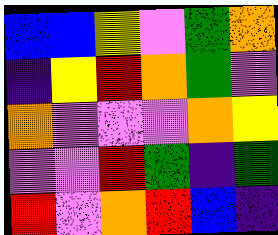[["blue", "blue", "yellow", "violet", "green", "orange"], ["indigo", "yellow", "red", "orange", "green", "violet"], ["orange", "violet", "violet", "violet", "orange", "yellow"], ["violet", "violet", "red", "green", "indigo", "green"], ["red", "violet", "orange", "red", "blue", "indigo"]]